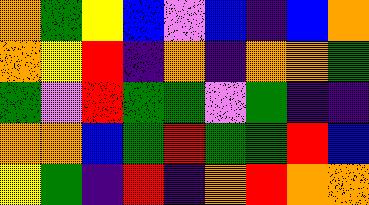[["orange", "green", "yellow", "blue", "violet", "blue", "indigo", "blue", "orange"], ["orange", "yellow", "red", "indigo", "orange", "indigo", "orange", "orange", "green"], ["green", "violet", "red", "green", "green", "violet", "green", "indigo", "indigo"], ["orange", "orange", "blue", "green", "red", "green", "green", "red", "blue"], ["yellow", "green", "indigo", "red", "indigo", "orange", "red", "orange", "orange"]]